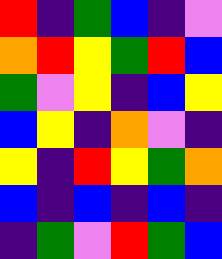[["red", "indigo", "green", "blue", "indigo", "violet"], ["orange", "red", "yellow", "green", "red", "blue"], ["green", "violet", "yellow", "indigo", "blue", "yellow"], ["blue", "yellow", "indigo", "orange", "violet", "indigo"], ["yellow", "indigo", "red", "yellow", "green", "orange"], ["blue", "indigo", "blue", "indigo", "blue", "indigo"], ["indigo", "green", "violet", "red", "green", "blue"]]